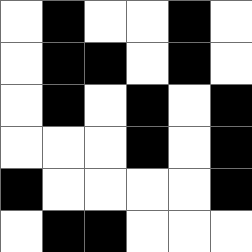[["white", "black", "white", "white", "black", "white"], ["white", "black", "black", "white", "black", "white"], ["white", "black", "white", "black", "white", "black"], ["white", "white", "white", "black", "white", "black"], ["black", "white", "white", "white", "white", "black"], ["white", "black", "black", "white", "white", "white"]]